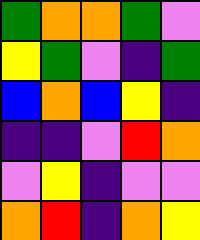[["green", "orange", "orange", "green", "violet"], ["yellow", "green", "violet", "indigo", "green"], ["blue", "orange", "blue", "yellow", "indigo"], ["indigo", "indigo", "violet", "red", "orange"], ["violet", "yellow", "indigo", "violet", "violet"], ["orange", "red", "indigo", "orange", "yellow"]]